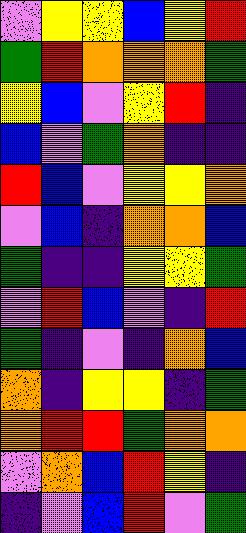[["violet", "yellow", "yellow", "blue", "yellow", "red"], ["green", "red", "orange", "orange", "orange", "green"], ["yellow", "blue", "violet", "yellow", "red", "indigo"], ["blue", "violet", "green", "orange", "indigo", "indigo"], ["red", "blue", "violet", "yellow", "yellow", "orange"], ["violet", "blue", "indigo", "orange", "orange", "blue"], ["green", "indigo", "indigo", "yellow", "yellow", "green"], ["violet", "red", "blue", "violet", "indigo", "red"], ["green", "indigo", "violet", "indigo", "orange", "blue"], ["orange", "indigo", "yellow", "yellow", "indigo", "green"], ["orange", "red", "red", "green", "orange", "orange"], ["violet", "orange", "blue", "red", "yellow", "indigo"], ["indigo", "violet", "blue", "red", "violet", "green"]]